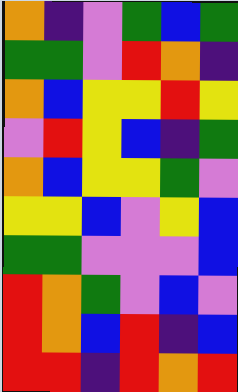[["orange", "indigo", "violet", "green", "blue", "green"], ["green", "green", "violet", "red", "orange", "indigo"], ["orange", "blue", "yellow", "yellow", "red", "yellow"], ["violet", "red", "yellow", "blue", "indigo", "green"], ["orange", "blue", "yellow", "yellow", "green", "violet"], ["yellow", "yellow", "blue", "violet", "yellow", "blue"], ["green", "green", "violet", "violet", "violet", "blue"], ["red", "orange", "green", "violet", "blue", "violet"], ["red", "orange", "blue", "red", "indigo", "blue"], ["red", "red", "indigo", "red", "orange", "red"]]